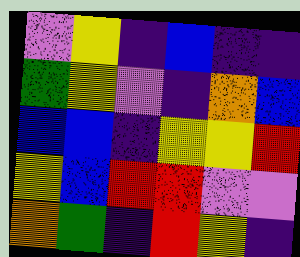[["violet", "yellow", "indigo", "blue", "indigo", "indigo"], ["green", "yellow", "violet", "indigo", "orange", "blue"], ["blue", "blue", "indigo", "yellow", "yellow", "red"], ["yellow", "blue", "red", "red", "violet", "violet"], ["orange", "green", "indigo", "red", "yellow", "indigo"]]